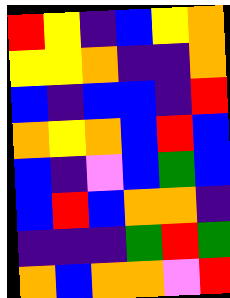[["red", "yellow", "indigo", "blue", "yellow", "orange"], ["yellow", "yellow", "orange", "indigo", "indigo", "orange"], ["blue", "indigo", "blue", "blue", "indigo", "red"], ["orange", "yellow", "orange", "blue", "red", "blue"], ["blue", "indigo", "violet", "blue", "green", "blue"], ["blue", "red", "blue", "orange", "orange", "indigo"], ["indigo", "indigo", "indigo", "green", "red", "green"], ["orange", "blue", "orange", "orange", "violet", "red"]]